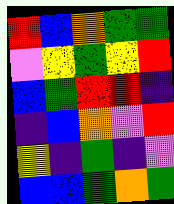[["red", "blue", "orange", "green", "green"], ["violet", "yellow", "green", "yellow", "red"], ["blue", "green", "red", "red", "indigo"], ["indigo", "blue", "orange", "violet", "red"], ["yellow", "indigo", "green", "indigo", "violet"], ["blue", "blue", "green", "orange", "green"]]